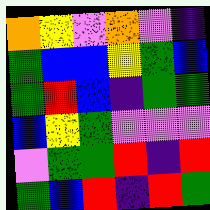[["orange", "yellow", "violet", "orange", "violet", "indigo"], ["green", "blue", "blue", "yellow", "green", "blue"], ["green", "red", "blue", "indigo", "green", "green"], ["blue", "yellow", "green", "violet", "violet", "violet"], ["violet", "green", "green", "red", "indigo", "red"], ["green", "blue", "red", "indigo", "red", "green"]]